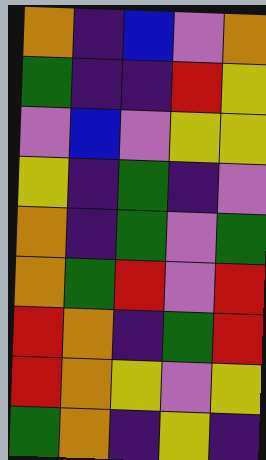[["orange", "indigo", "blue", "violet", "orange"], ["green", "indigo", "indigo", "red", "yellow"], ["violet", "blue", "violet", "yellow", "yellow"], ["yellow", "indigo", "green", "indigo", "violet"], ["orange", "indigo", "green", "violet", "green"], ["orange", "green", "red", "violet", "red"], ["red", "orange", "indigo", "green", "red"], ["red", "orange", "yellow", "violet", "yellow"], ["green", "orange", "indigo", "yellow", "indigo"]]